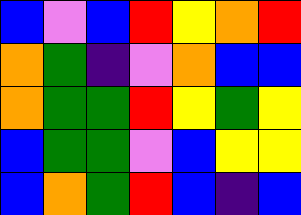[["blue", "violet", "blue", "red", "yellow", "orange", "red"], ["orange", "green", "indigo", "violet", "orange", "blue", "blue"], ["orange", "green", "green", "red", "yellow", "green", "yellow"], ["blue", "green", "green", "violet", "blue", "yellow", "yellow"], ["blue", "orange", "green", "red", "blue", "indigo", "blue"]]